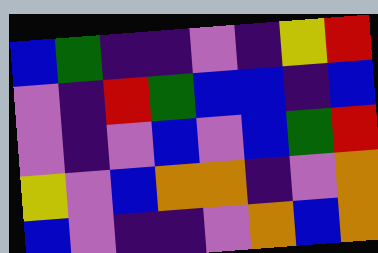[["blue", "green", "indigo", "indigo", "violet", "indigo", "yellow", "red"], ["violet", "indigo", "red", "green", "blue", "blue", "indigo", "blue"], ["violet", "indigo", "violet", "blue", "violet", "blue", "green", "red"], ["yellow", "violet", "blue", "orange", "orange", "indigo", "violet", "orange"], ["blue", "violet", "indigo", "indigo", "violet", "orange", "blue", "orange"]]